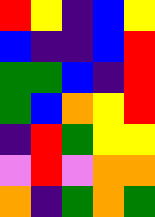[["red", "yellow", "indigo", "blue", "yellow"], ["blue", "indigo", "indigo", "blue", "red"], ["green", "green", "blue", "indigo", "red"], ["green", "blue", "orange", "yellow", "red"], ["indigo", "red", "green", "yellow", "yellow"], ["violet", "red", "violet", "orange", "orange"], ["orange", "indigo", "green", "orange", "green"]]